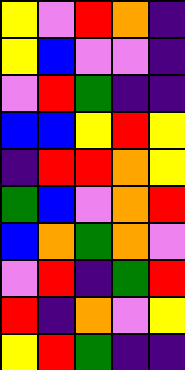[["yellow", "violet", "red", "orange", "indigo"], ["yellow", "blue", "violet", "violet", "indigo"], ["violet", "red", "green", "indigo", "indigo"], ["blue", "blue", "yellow", "red", "yellow"], ["indigo", "red", "red", "orange", "yellow"], ["green", "blue", "violet", "orange", "red"], ["blue", "orange", "green", "orange", "violet"], ["violet", "red", "indigo", "green", "red"], ["red", "indigo", "orange", "violet", "yellow"], ["yellow", "red", "green", "indigo", "indigo"]]